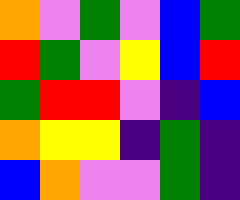[["orange", "violet", "green", "violet", "blue", "green"], ["red", "green", "violet", "yellow", "blue", "red"], ["green", "red", "red", "violet", "indigo", "blue"], ["orange", "yellow", "yellow", "indigo", "green", "indigo"], ["blue", "orange", "violet", "violet", "green", "indigo"]]